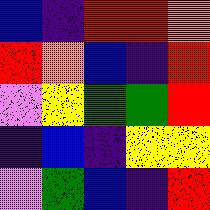[["blue", "indigo", "red", "red", "orange"], ["red", "orange", "blue", "indigo", "red"], ["violet", "yellow", "green", "green", "red"], ["indigo", "blue", "indigo", "yellow", "yellow"], ["violet", "green", "blue", "indigo", "red"]]